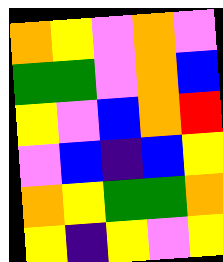[["orange", "yellow", "violet", "orange", "violet"], ["green", "green", "violet", "orange", "blue"], ["yellow", "violet", "blue", "orange", "red"], ["violet", "blue", "indigo", "blue", "yellow"], ["orange", "yellow", "green", "green", "orange"], ["yellow", "indigo", "yellow", "violet", "yellow"]]